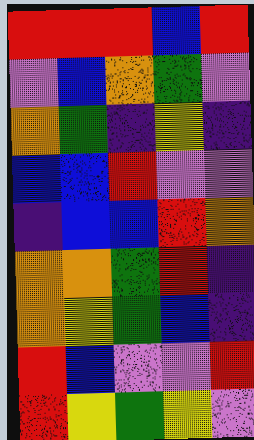[["red", "red", "red", "blue", "red"], ["violet", "blue", "orange", "green", "violet"], ["orange", "green", "indigo", "yellow", "indigo"], ["blue", "blue", "red", "violet", "violet"], ["indigo", "blue", "blue", "red", "orange"], ["orange", "orange", "green", "red", "indigo"], ["orange", "yellow", "green", "blue", "indigo"], ["red", "blue", "violet", "violet", "red"], ["red", "yellow", "green", "yellow", "violet"]]